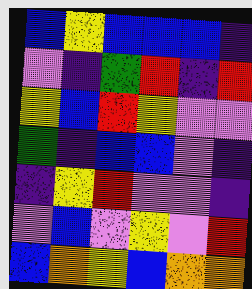[["blue", "yellow", "blue", "blue", "blue", "indigo"], ["violet", "indigo", "green", "red", "indigo", "red"], ["yellow", "blue", "red", "yellow", "violet", "violet"], ["green", "indigo", "blue", "blue", "violet", "indigo"], ["indigo", "yellow", "red", "violet", "violet", "indigo"], ["violet", "blue", "violet", "yellow", "violet", "red"], ["blue", "orange", "yellow", "blue", "orange", "orange"]]